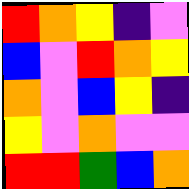[["red", "orange", "yellow", "indigo", "violet"], ["blue", "violet", "red", "orange", "yellow"], ["orange", "violet", "blue", "yellow", "indigo"], ["yellow", "violet", "orange", "violet", "violet"], ["red", "red", "green", "blue", "orange"]]